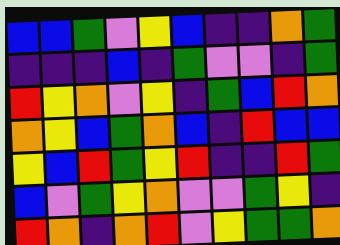[["blue", "blue", "green", "violet", "yellow", "blue", "indigo", "indigo", "orange", "green"], ["indigo", "indigo", "indigo", "blue", "indigo", "green", "violet", "violet", "indigo", "green"], ["red", "yellow", "orange", "violet", "yellow", "indigo", "green", "blue", "red", "orange"], ["orange", "yellow", "blue", "green", "orange", "blue", "indigo", "red", "blue", "blue"], ["yellow", "blue", "red", "green", "yellow", "red", "indigo", "indigo", "red", "green"], ["blue", "violet", "green", "yellow", "orange", "violet", "violet", "green", "yellow", "indigo"], ["red", "orange", "indigo", "orange", "red", "violet", "yellow", "green", "green", "orange"]]